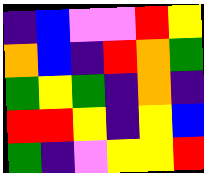[["indigo", "blue", "violet", "violet", "red", "yellow"], ["orange", "blue", "indigo", "red", "orange", "green"], ["green", "yellow", "green", "indigo", "orange", "indigo"], ["red", "red", "yellow", "indigo", "yellow", "blue"], ["green", "indigo", "violet", "yellow", "yellow", "red"]]